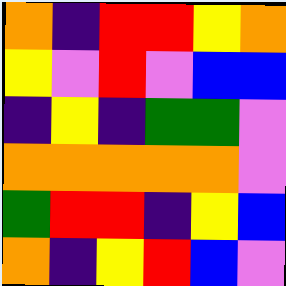[["orange", "indigo", "red", "red", "yellow", "orange"], ["yellow", "violet", "red", "violet", "blue", "blue"], ["indigo", "yellow", "indigo", "green", "green", "violet"], ["orange", "orange", "orange", "orange", "orange", "violet"], ["green", "red", "red", "indigo", "yellow", "blue"], ["orange", "indigo", "yellow", "red", "blue", "violet"]]